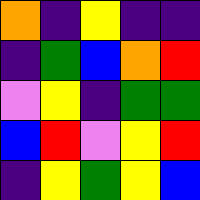[["orange", "indigo", "yellow", "indigo", "indigo"], ["indigo", "green", "blue", "orange", "red"], ["violet", "yellow", "indigo", "green", "green"], ["blue", "red", "violet", "yellow", "red"], ["indigo", "yellow", "green", "yellow", "blue"]]